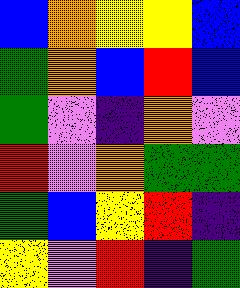[["blue", "orange", "yellow", "yellow", "blue"], ["green", "orange", "blue", "red", "blue"], ["green", "violet", "indigo", "orange", "violet"], ["red", "violet", "orange", "green", "green"], ["green", "blue", "yellow", "red", "indigo"], ["yellow", "violet", "red", "indigo", "green"]]